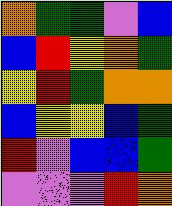[["orange", "green", "green", "violet", "blue"], ["blue", "red", "yellow", "orange", "green"], ["yellow", "red", "green", "orange", "orange"], ["blue", "yellow", "yellow", "blue", "green"], ["red", "violet", "blue", "blue", "green"], ["violet", "violet", "violet", "red", "orange"]]